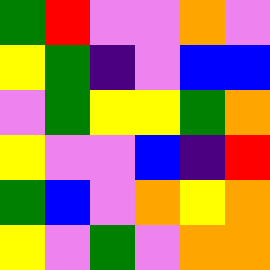[["green", "red", "violet", "violet", "orange", "violet"], ["yellow", "green", "indigo", "violet", "blue", "blue"], ["violet", "green", "yellow", "yellow", "green", "orange"], ["yellow", "violet", "violet", "blue", "indigo", "red"], ["green", "blue", "violet", "orange", "yellow", "orange"], ["yellow", "violet", "green", "violet", "orange", "orange"]]